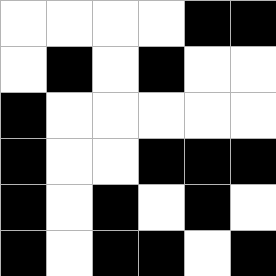[["white", "white", "white", "white", "black", "black"], ["white", "black", "white", "black", "white", "white"], ["black", "white", "white", "white", "white", "white"], ["black", "white", "white", "black", "black", "black"], ["black", "white", "black", "white", "black", "white"], ["black", "white", "black", "black", "white", "black"]]